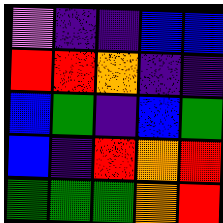[["violet", "indigo", "indigo", "blue", "blue"], ["red", "red", "orange", "indigo", "indigo"], ["blue", "green", "indigo", "blue", "green"], ["blue", "indigo", "red", "orange", "red"], ["green", "green", "green", "orange", "red"]]